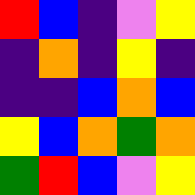[["red", "blue", "indigo", "violet", "yellow"], ["indigo", "orange", "indigo", "yellow", "indigo"], ["indigo", "indigo", "blue", "orange", "blue"], ["yellow", "blue", "orange", "green", "orange"], ["green", "red", "blue", "violet", "yellow"]]